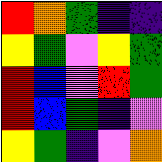[["red", "orange", "green", "indigo", "indigo"], ["yellow", "green", "violet", "yellow", "green"], ["red", "blue", "violet", "red", "green"], ["red", "blue", "green", "indigo", "violet"], ["yellow", "green", "indigo", "violet", "orange"]]